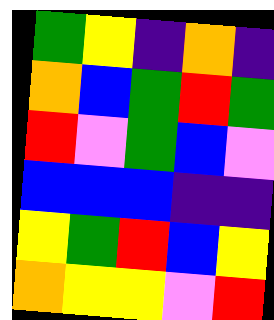[["green", "yellow", "indigo", "orange", "indigo"], ["orange", "blue", "green", "red", "green"], ["red", "violet", "green", "blue", "violet"], ["blue", "blue", "blue", "indigo", "indigo"], ["yellow", "green", "red", "blue", "yellow"], ["orange", "yellow", "yellow", "violet", "red"]]